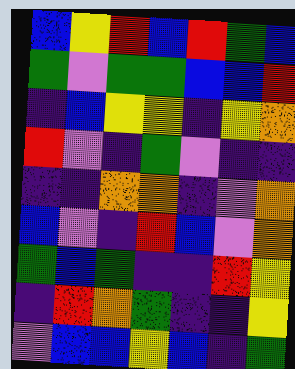[["blue", "yellow", "red", "blue", "red", "green", "blue"], ["green", "violet", "green", "green", "blue", "blue", "red"], ["indigo", "blue", "yellow", "yellow", "indigo", "yellow", "orange"], ["red", "violet", "indigo", "green", "violet", "indigo", "indigo"], ["indigo", "indigo", "orange", "orange", "indigo", "violet", "orange"], ["blue", "violet", "indigo", "red", "blue", "violet", "orange"], ["green", "blue", "green", "indigo", "indigo", "red", "yellow"], ["indigo", "red", "orange", "green", "indigo", "indigo", "yellow"], ["violet", "blue", "blue", "yellow", "blue", "indigo", "green"]]